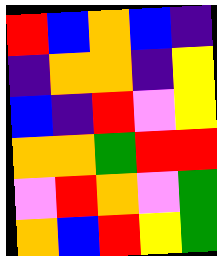[["red", "blue", "orange", "blue", "indigo"], ["indigo", "orange", "orange", "indigo", "yellow"], ["blue", "indigo", "red", "violet", "yellow"], ["orange", "orange", "green", "red", "red"], ["violet", "red", "orange", "violet", "green"], ["orange", "blue", "red", "yellow", "green"]]